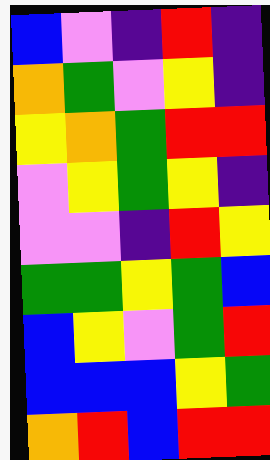[["blue", "violet", "indigo", "red", "indigo"], ["orange", "green", "violet", "yellow", "indigo"], ["yellow", "orange", "green", "red", "red"], ["violet", "yellow", "green", "yellow", "indigo"], ["violet", "violet", "indigo", "red", "yellow"], ["green", "green", "yellow", "green", "blue"], ["blue", "yellow", "violet", "green", "red"], ["blue", "blue", "blue", "yellow", "green"], ["orange", "red", "blue", "red", "red"]]